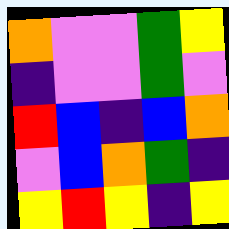[["orange", "violet", "violet", "green", "yellow"], ["indigo", "violet", "violet", "green", "violet"], ["red", "blue", "indigo", "blue", "orange"], ["violet", "blue", "orange", "green", "indigo"], ["yellow", "red", "yellow", "indigo", "yellow"]]